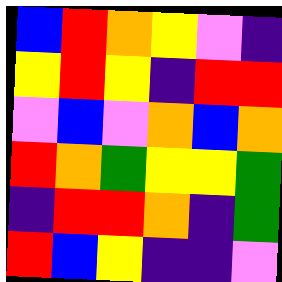[["blue", "red", "orange", "yellow", "violet", "indigo"], ["yellow", "red", "yellow", "indigo", "red", "red"], ["violet", "blue", "violet", "orange", "blue", "orange"], ["red", "orange", "green", "yellow", "yellow", "green"], ["indigo", "red", "red", "orange", "indigo", "green"], ["red", "blue", "yellow", "indigo", "indigo", "violet"]]